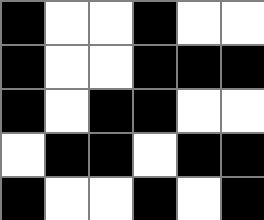[["black", "white", "white", "black", "white", "white"], ["black", "white", "white", "black", "black", "black"], ["black", "white", "black", "black", "white", "white"], ["white", "black", "black", "white", "black", "black"], ["black", "white", "white", "black", "white", "black"]]